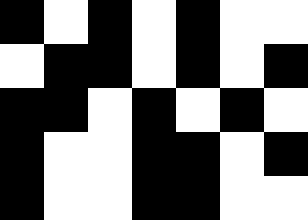[["black", "white", "black", "white", "black", "white", "white"], ["white", "black", "black", "white", "black", "white", "black"], ["black", "black", "white", "black", "white", "black", "white"], ["black", "white", "white", "black", "black", "white", "black"], ["black", "white", "white", "black", "black", "white", "white"]]